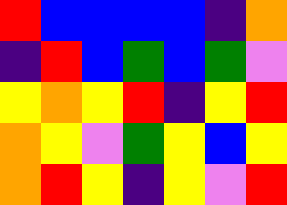[["red", "blue", "blue", "blue", "blue", "indigo", "orange"], ["indigo", "red", "blue", "green", "blue", "green", "violet"], ["yellow", "orange", "yellow", "red", "indigo", "yellow", "red"], ["orange", "yellow", "violet", "green", "yellow", "blue", "yellow"], ["orange", "red", "yellow", "indigo", "yellow", "violet", "red"]]